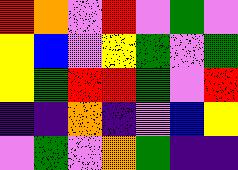[["red", "orange", "violet", "red", "violet", "green", "violet"], ["yellow", "blue", "violet", "yellow", "green", "violet", "green"], ["yellow", "green", "red", "red", "green", "violet", "red"], ["indigo", "indigo", "orange", "indigo", "violet", "blue", "yellow"], ["violet", "green", "violet", "orange", "green", "indigo", "indigo"]]